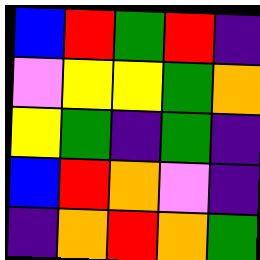[["blue", "red", "green", "red", "indigo"], ["violet", "yellow", "yellow", "green", "orange"], ["yellow", "green", "indigo", "green", "indigo"], ["blue", "red", "orange", "violet", "indigo"], ["indigo", "orange", "red", "orange", "green"]]